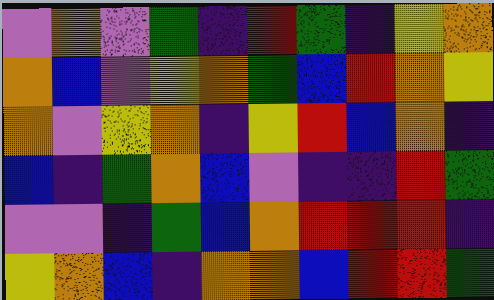[["violet", "orange", "violet", "green", "indigo", "red", "green", "indigo", "yellow", "orange"], ["orange", "blue", "violet", "yellow", "orange", "green", "blue", "red", "orange", "yellow"], ["orange", "violet", "yellow", "orange", "indigo", "yellow", "red", "blue", "orange", "indigo"], ["blue", "indigo", "green", "orange", "blue", "violet", "indigo", "indigo", "red", "green"], ["violet", "violet", "indigo", "green", "blue", "orange", "red", "red", "red", "indigo"], ["yellow", "orange", "blue", "indigo", "orange", "orange", "blue", "red", "red", "green"]]